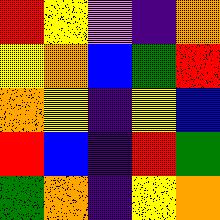[["red", "yellow", "violet", "indigo", "orange"], ["yellow", "orange", "blue", "green", "red"], ["orange", "yellow", "indigo", "yellow", "blue"], ["red", "blue", "indigo", "red", "green"], ["green", "orange", "indigo", "yellow", "orange"]]